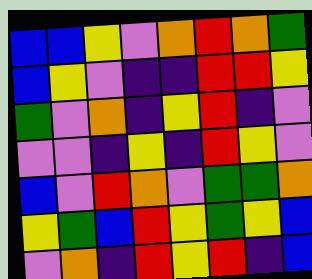[["blue", "blue", "yellow", "violet", "orange", "red", "orange", "green"], ["blue", "yellow", "violet", "indigo", "indigo", "red", "red", "yellow"], ["green", "violet", "orange", "indigo", "yellow", "red", "indigo", "violet"], ["violet", "violet", "indigo", "yellow", "indigo", "red", "yellow", "violet"], ["blue", "violet", "red", "orange", "violet", "green", "green", "orange"], ["yellow", "green", "blue", "red", "yellow", "green", "yellow", "blue"], ["violet", "orange", "indigo", "red", "yellow", "red", "indigo", "blue"]]